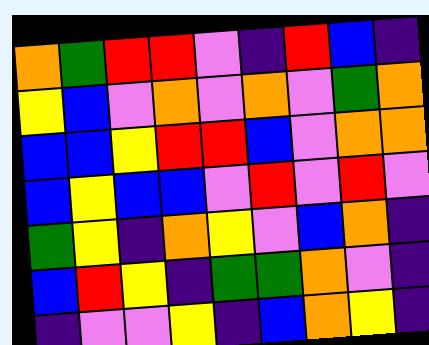[["orange", "green", "red", "red", "violet", "indigo", "red", "blue", "indigo"], ["yellow", "blue", "violet", "orange", "violet", "orange", "violet", "green", "orange"], ["blue", "blue", "yellow", "red", "red", "blue", "violet", "orange", "orange"], ["blue", "yellow", "blue", "blue", "violet", "red", "violet", "red", "violet"], ["green", "yellow", "indigo", "orange", "yellow", "violet", "blue", "orange", "indigo"], ["blue", "red", "yellow", "indigo", "green", "green", "orange", "violet", "indigo"], ["indigo", "violet", "violet", "yellow", "indigo", "blue", "orange", "yellow", "indigo"]]